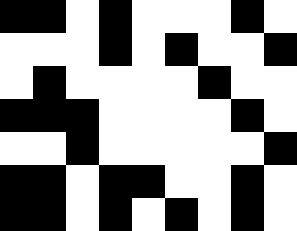[["black", "black", "white", "black", "white", "white", "white", "black", "white"], ["white", "white", "white", "black", "white", "black", "white", "white", "black"], ["white", "black", "white", "white", "white", "white", "black", "white", "white"], ["black", "black", "black", "white", "white", "white", "white", "black", "white"], ["white", "white", "black", "white", "white", "white", "white", "white", "black"], ["black", "black", "white", "black", "black", "white", "white", "black", "white"], ["black", "black", "white", "black", "white", "black", "white", "black", "white"]]